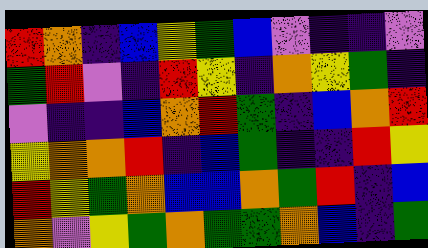[["red", "orange", "indigo", "blue", "yellow", "green", "blue", "violet", "indigo", "indigo", "violet"], ["green", "red", "violet", "indigo", "red", "yellow", "indigo", "orange", "yellow", "green", "indigo"], ["violet", "indigo", "indigo", "blue", "orange", "red", "green", "indigo", "blue", "orange", "red"], ["yellow", "orange", "orange", "red", "indigo", "blue", "green", "indigo", "indigo", "red", "yellow"], ["red", "yellow", "green", "orange", "blue", "blue", "orange", "green", "red", "indigo", "blue"], ["orange", "violet", "yellow", "green", "orange", "green", "green", "orange", "blue", "indigo", "green"]]